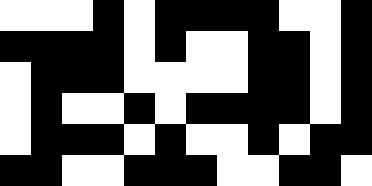[["white", "white", "white", "black", "white", "black", "black", "black", "black", "white", "white", "black"], ["black", "black", "black", "black", "white", "black", "white", "white", "black", "black", "white", "black"], ["white", "black", "black", "black", "white", "white", "white", "white", "black", "black", "white", "black"], ["white", "black", "white", "white", "black", "white", "black", "black", "black", "black", "white", "black"], ["white", "black", "black", "black", "white", "black", "white", "white", "black", "white", "black", "black"], ["black", "black", "white", "white", "black", "black", "black", "white", "white", "black", "black", "white"]]